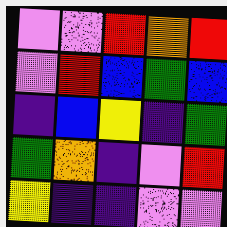[["violet", "violet", "red", "orange", "red"], ["violet", "red", "blue", "green", "blue"], ["indigo", "blue", "yellow", "indigo", "green"], ["green", "orange", "indigo", "violet", "red"], ["yellow", "indigo", "indigo", "violet", "violet"]]